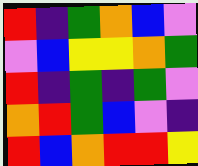[["red", "indigo", "green", "orange", "blue", "violet"], ["violet", "blue", "yellow", "yellow", "orange", "green"], ["red", "indigo", "green", "indigo", "green", "violet"], ["orange", "red", "green", "blue", "violet", "indigo"], ["red", "blue", "orange", "red", "red", "yellow"]]